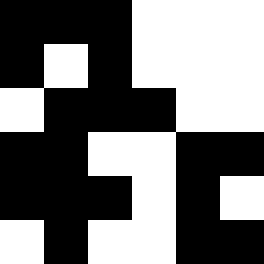[["black", "black", "black", "white", "white", "white"], ["black", "white", "black", "white", "white", "white"], ["white", "black", "black", "black", "white", "white"], ["black", "black", "white", "white", "black", "black"], ["black", "black", "black", "white", "black", "white"], ["white", "black", "white", "white", "black", "black"]]